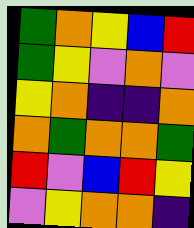[["green", "orange", "yellow", "blue", "red"], ["green", "yellow", "violet", "orange", "violet"], ["yellow", "orange", "indigo", "indigo", "orange"], ["orange", "green", "orange", "orange", "green"], ["red", "violet", "blue", "red", "yellow"], ["violet", "yellow", "orange", "orange", "indigo"]]